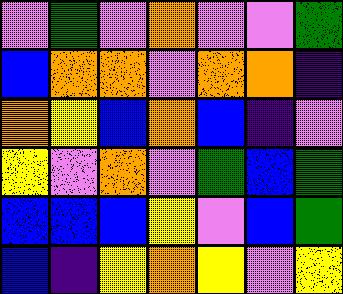[["violet", "green", "violet", "orange", "violet", "violet", "green"], ["blue", "orange", "orange", "violet", "orange", "orange", "indigo"], ["orange", "yellow", "blue", "orange", "blue", "indigo", "violet"], ["yellow", "violet", "orange", "violet", "green", "blue", "green"], ["blue", "blue", "blue", "yellow", "violet", "blue", "green"], ["blue", "indigo", "yellow", "orange", "yellow", "violet", "yellow"]]